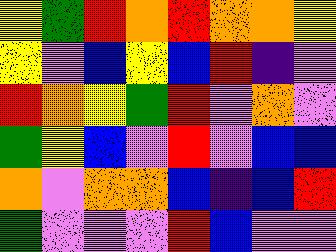[["yellow", "green", "red", "orange", "red", "orange", "orange", "yellow"], ["yellow", "violet", "blue", "yellow", "blue", "red", "indigo", "violet"], ["red", "orange", "yellow", "green", "red", "violet", "orange", "violet"], ["green", "yellow", "blue", "violet", "red", "violet", "blue", "blue"], ["orange", "violet", "orange", "orange", "blue", "indigo", "blue", "red"], ["green", "violet", "violet", "violet", "red", "blue", "violet", "violet"]]